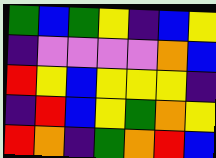[["green", "blue", "green", "yellow", "indigo", "blue", "yellow"], ["indigo", "violet", "violet", "violet", "violet", "orange", "blue"], ["red", "yellow", "blue", "yellow", "yellow", "yellow", "indigo"], ["indigo", "red", "blue", "yellow", "green", "orange", "yellow"], ["red", "orange", "indigo", "green", "orange", "red", "blue"]]